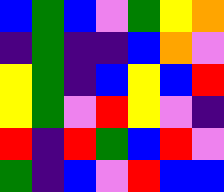[["blue", "green", "blue", "violet", "green", "yellow", "orange"], ["indigo", "green", "indigo", "indigo", "blue", "orange", "violet"], ["yellow", "green", "indigo", "blue", "yellow", "blue", "red"], ["yellow", "green", "violet", "red", "yellow", "violet", "indigo"], ["red", "indigo", "red", "green", "blue", "red", "violet"], ["green", "indigo", "blue", "violet", "red", "blue", "blue"]]